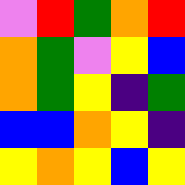[["violet", "red", "green", "orange", "red"], ["orange", "green", "violet", "yellow", "blue"], ["orange", "green", "yellow", "indigo", "green"], ["blue", "blue", "orange", "yellow", "indigo"], ["yellow", "orange", "yellow", "blue", "yellow"]]